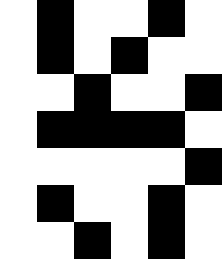[["white", "black", "white", "white", "black", "white"], ["white", "black", "white", "black", "white", "white"], ["white", "white", "black", "white", "white", "black"], ["white", "black", "black", "black", "black", "white"], ["white", "white", "white", "white", "white", "black"], ["white", "black", "white", "white", "black", "white"], ["white", "white", "black", "white", "black", "white"]]